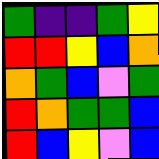[["green", "indigo", "indigo", "green", "yellow"], ["red", "red", "yellow", "blue", "orange"], ["orange", "green", "blue", "violet", "green"], ["red", "orange", "green", "green", "blue"], ["red", "blue", "yellow", "violet", "blue"]]